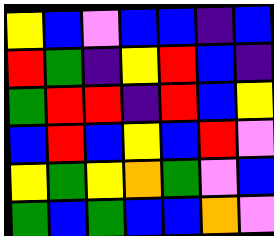[["yellow", "blue", "violet", "blue", "blue", "indigo", "blue"], ["red", "green", "indigo", "yellow", "red", "blue", "indigo"], ["green", "red", "red", "indigo", "red", "blue", "yellow"], ["blue", "red", "blue", "yellow", "blue", "red", "violet"], ["yellow", "green", "yellow", "orange", "green", "violet", "blue"], ["green", "blue", "green", "blue", "blue", "orange", "violet"]]